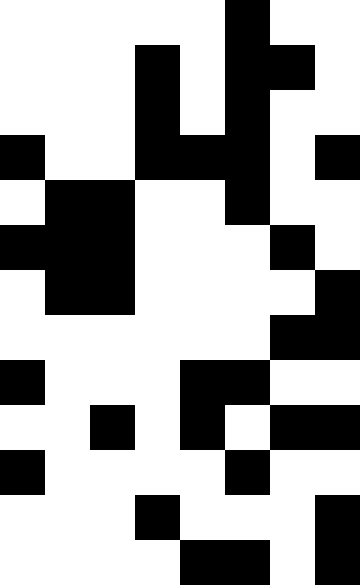[["white", "white", "white", "white", "white", "black", "white", "white"], ["white", "white", "white", "black", "white", "black", "black", "white"], ["white", "white", "white", "black", "white", "black", "white", "white"], ["black", "white", "white", "black", "black", "black", "white", "black"], ["white", "black", "black", "white", "white", "black", "white", "white"], ["black", "black", "black", "white", "white", "white", "black", "white"], ["white", "black", "black", "white", "white", "white", "white", "black"], ["white", "white", "white", "white", "white", "white", "black", "black"], ["black", "white", "white", "white", "black", "black", "white", "white"], ["white", "white", "black", "white", "black", "white", "black", "black"], ["black", "white", "white", "white", "white", "black", "white", "white"], ["white", "white", "white", "black", "white", "white", "white", "black"], ["white", "white", "white", "white", "black", "black", "white", "black"]]